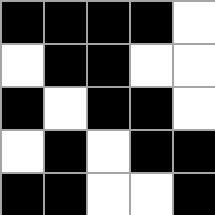[["black", "black", "black", "black", "white"], ["white", "black", "black", "white", "white"], ["black", "white", "black", "black", "white"], ["white", "black", "white", "black", "black"], ["black", "black", "white", "white", "black"]]